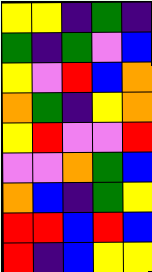[["yellow", "yellow", "indigo", "green", "indigo"], ["green", "indigo", "green", "violet", "blue"], ["yellow", "violet", "red", "blue", "orange"], ["orange", "green", "indigo", "yellow", "orange"], ["yellow", "red", "violet", "violet", "red"], ["violet", "violet", "orange", "green", "blue"], ["orange", "blue", "indigo", "green", "yellow"], ["red", "red", "blue", "red", "blue"], ["red", "indigo", "blue", "yellow", "yellow"]]